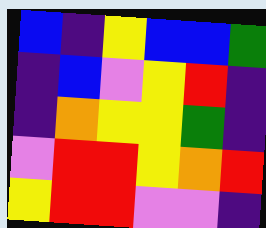[["blue", "indigo", "yellow", "blue", "blue", "green"], ["indigo", "blue", "violet", "yellow", "red", "indigo"], ["indigo", "orange", "yellow", "yellow", "green", "indigo"], ["violet", "red", "red", "yellow", "orange", "red"], ["yellow", "red", "red", "violet", "violet", "indigo"]]